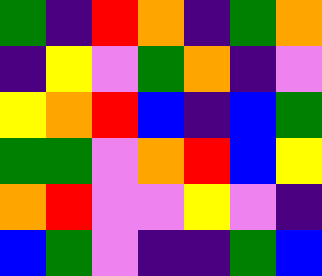[["green", "indigo", "red", "orange", "indigo", "green", "orange"], ["indigo", "yellow", "violet", "green", "orange", "indigo", "violet"], ["yellow", "orange", "red", "blue", "indigo", "blue", "green"], ["green", "green", "violet", "orange", "red", "blue", "yellow"], ["orange", "red", "violet", "violet", "yellow", "violet", "indigo"], ["blue", "green", "violet", "indigo", "indigo", "green", "blue"]]